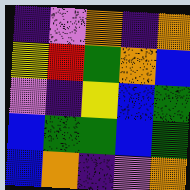[["indigo", "violet", "orange", "indigo", "orange"], ["yellow", "red", "green", "orange", "blue"], ["violet", "indigo", "yellow", "blue", "green"], ["blue", "green", "green", "blue", "green"], ["blue", "orange", "indigo", "violet", "orange"]]